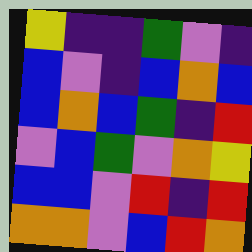[["yellow", "indigo", "indigo", "green", "violet", "indigo"], ["blue", "violet", "indigo", "blue", "orange", "blue"], ["blue", "orange", "blue", "green", "indigo", "red"], ["violet", "blue", "green", "violet", "orange", "yellow"], ["blue", "blue", "violet", "red", "indigo", "red"], ["orange", "orange", "violet", "blue", "red", "orange"]]